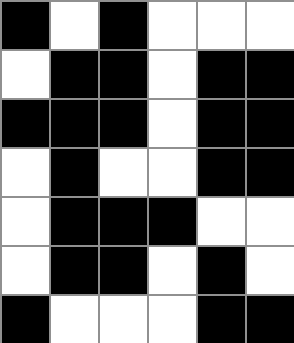[["black", "white", "black", "white", "white", "white"], ["white", "black", "black", "white", "black", "black"], ["black", "black", "black", "white", "black", "black"], ["white", "black", "white", "white", "black", "black"], ["white", "black", "black", "black", "white", "white"], ["white", "black", "black", "white", "black", "white"], ["black", "white", "white", "white", "black", "black"]]